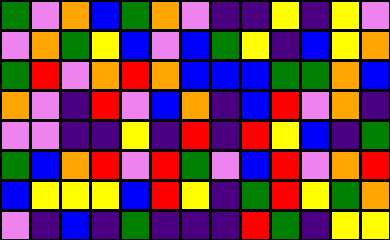[["green", "violet", "orange", "blue", "green", "orange", "violet", "indigo", "indigo", "yellow", "indigo", "yellow", "violet"], ["violet", "orange", "green", "yellow", "blue", "violet", "blue", "green", "yellow", "indigo", "blue", "yellow", "orange"], ["green", "red", "violet", "orange", "red", "orange", "blue", "blue", "blue", "green", "green", "orange", "blue"], ["orange", "violet", "indigo", "red", "violet", "blue", "orange", "indigo", "blue", "red", "violet", "orange", "indigo"], ["violet", "violet", "indigo", "indigo", "yellow", "indigo", "red", "indigo", "red", "yellow", "blue", "indigo", "green"], ["green", "blue", "orange", "red", "violet", "red", "green", "violet", "blue", "red", "violet", "orange", "red"], ["blue", "yellow", "yellow", "yellow", "blue", "red", "yellow", "indigo", "green", "red", "yellow", "green", "orange"], ["violet", "indigo", "blue", "indigo", "green", "indigo", "indigo", "indigo", "red", "green", "indigo", "yellow", "yellow"]]